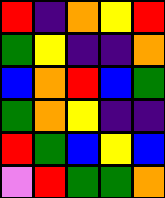[["red", "indigo", "orange", "yellow", "red"], ["green", "yellow", "indigo", "indigo", "orange"], ["blue", "orange", "red", "blue", "green"], ["green", "orange", "yellow", "indigo", "indigo"], ["red", "green", "blue", "yellow", "blue"], ["violet", "red", "green", "green", "orange"]]